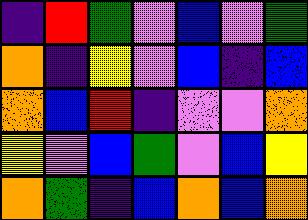[["indigo", "red", "green", "violet", "blue", "violet", "green"], ["orange", "indigo", "yellow", "violet", "blue", "indigo", "blue"], ["orange", "blue", "red", "indigo", "violet", "violet", "orange"], ["yellow", "violet", "blue", "green", "violet", "blue", "yellow"], ["orange", "green", "indigo", "blue", "orange", "blue", "orange"]]